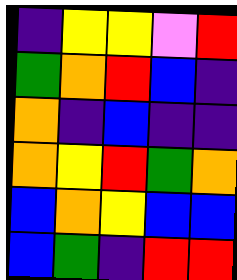[["indigo", "yellow", "yellow", "violet", "red"], ["green", "orange", "red", "blue", "indigo"], ["orange", "indigo", "blue", "indigo", "indigo"], ["orange", "yellow", "red", "green", "orange"], ["blue", "orange", "yellow", "blue", "blue"], ["blue", "green", "indigo", "red", "red"]]